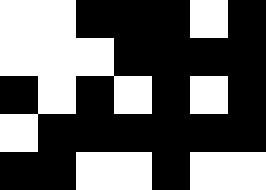[["white", "white", "black", "black", "black", "white", "black"], ["white", "white", "white", "black", "black", "black", "black"], ["black", "white", "black", "white", "black", "white", "black"], ["white", "black", "black", "black", "black", "black", "black"], ["black", "black", "white", "white", "black", "white", "white"]]